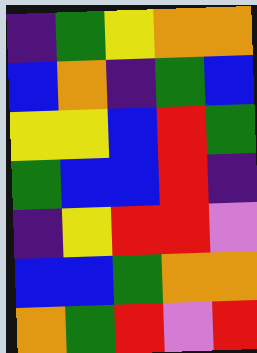[["indigo", "green", "yellow", "orange", "orange"], ["blue", "orange", "indigo", "green", "blue"], ["yellow", "yellow", "blue", "red", "green"], ["green", "blue", "blue", "red", "indigo"], ["indigo", "yellow", "red", "red", "violet"], ["blue", "blue", "green", "orange", "orange"], ["orange", "green", "red", "violet", "red"]]